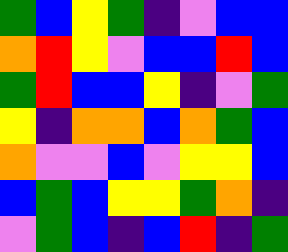[["green", "blue", "yellow", "green", "indigo", "violet", "blue", "blue"], ["orange", "red", "yellow", "violet", "blue", "blue", "red", "blue"], ["green", "red", "blue", "blue", "yellow", "indigo", "violet", "green"], ["yellow", "indigo", "orange", "orange", "blue", "orange", "green", "blue"], ["orange", "violet", "violet", "blue", "violet", "yellow", "yellow", "blue"], ["blue", "green", "blue", "yellow", "yellow", "green", "orange", "indigo"], ["violet", "green", "blue", "indigo", "blue", "red", "indigo", "green"]]